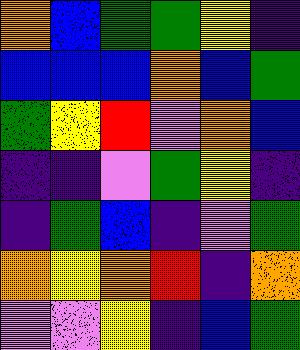[["orange", "blue", "green", "green", "yellow", "indigo"], ["blue", "blue", "blue", "orange", "blue", "green"], ["green", "yellow", "red", "violet", "orange", "blue"], ["indigo", "indigo", "violet", "green", "yellow", "indigo"], ["indigo", "green", "blue", "indigo", "violet", "green"], ["orange", "yellow", "orange", "red", "indigo", "orange"], ["violet", "violet", "yellow", "indigo", "blue", "green"]]